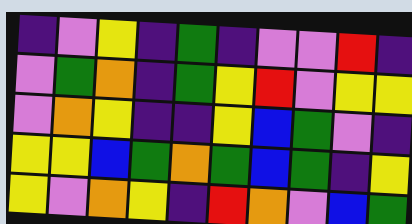[["indigo", "violet", "yellow", "indigo", "green", "indigo", "violet", "violet", "red", "indigo"], ["violet", "green", "orange", "indigo", "green", "yellow", "red", "violet", "yellow", "yellow"], ["violet", "orange", "yellow", "indigo", "indigo", "yellow", "blue", "green", "violet", "indigo"], ["yellow", "yellow", "blue", "green", "orange", "green", "blue", "green", "indigo", "yellow"], ["yellow", "violet", "orange", "yellow", "indigo", "red", "orange", "violet", "blue", "green"]]